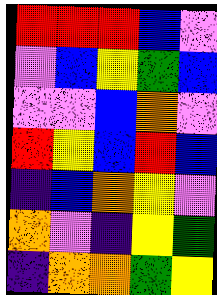[["red", "red", "red", "blue", "violet"], ["violet", "blue", "yellow", "green", "blue"], ["violet", "violet", "blue", "orange", "violet"], ["red", "yellow", "blue", "red", "blue"], ["indigo", "blue", "orange", "yellow", "violet"], ["orange", "violet", "indigo", "yellow", "green"], ["indigo", "orange", "orange", "green", "yellow"]]